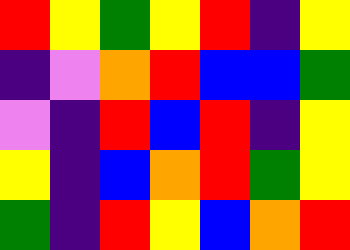[["red", "yellow", "green", "yellow", "red", "indigo", "yellow"], ["indigo", "violet", "orange", "red", "blue", "blue", "green"], ["violet", "indigo", "red", "blue", "red", "indigo", "yellow"], ["yellow", "indigo", "blue", "orange", "red", "green", "yellow"], ["green", "indigo", "red", "yellow", "blue", "orange", "red"]]